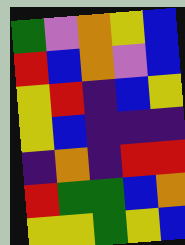[["green", "violet", "orange", "yellow", "blue"], ["red", "blue", "orange", "violet", "blue"], ["yellow", "red", "indigo", "blue", "yellow"], ["yellow", "blue", "indigo", "indigo", "indigo"], ["indigo", "orange", "indigo", "red", "red"], ["red", "green", "green", "blue", "orange"], ["yellow", "yellow", "green", "yellow", "blue"]]